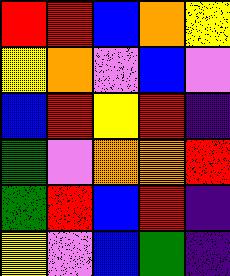[["red", "red", "blue", "orange", "yellow"], ["yellow", "orange", "violet", "blue", "violet"], ["blue", "red", "yellow", "red", "indigo"], ["green", "violet", "orange", "orange", "red"], ["green", "red", "blue", "red", "indigo"], ["yellow", "violet", "blue", "green", "indigo"]]